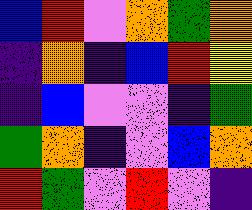[["blue", "red", "violet", "orange", "green", "orange"], ["indigo", "orange", "indigo", "blue", "red", "yellow"], ["indigo", "blue", "violet", "violet", "indigo", "green"], ["green", "orange", "indigo", "violet", "blue", "orange"], ["red", "green", "violet", "red", "violet", "indigo"]]